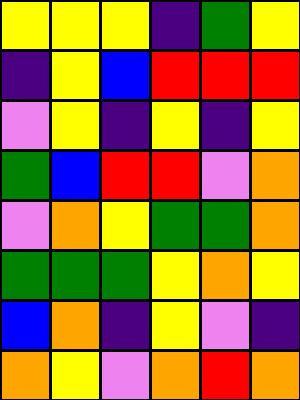[["yellow", "yellow", "yellow", "indigo", "green", "yellow"], ["indigo", "yellow", "blue", "red", "red", "red"], ["violet", "yellow", "indigo", "yellow", "indigo", "yellow"], ["green", "blue", "red", "red", "violet", "orange"], ["violet", "orange", "yellow", "green", "green", "orange"], ["green", "green", "green", "yellow", "orange", "yellow"], ["blue", "orange", "indigo", "yellow", "violet", "indigo"], ["orange", "yellow", "violet", "orange", "red", "orange"]]